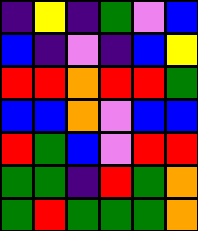[["indigo", "yellow", "indigo", "green", "violet", "blue"], ["blue", "indigo", "violet", "indigo", "blue", "yellow"], ["red", "red", "orange", "red", "red", "green"], ["blue", "blue", "orange", "violet", "blue", "blue"], ["red", "green", "blue", "violet", "red", "red"], ["green", "green", "indigo", "red", "green", "orange"], ["green", "red", "green", "green", "green", "orange"]]